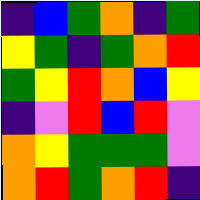[["indigo", "blue", "green", "orange", "indigo", "green"], ["yellow", "green", "indigo", "green", "orange", "red"], ["green", "yellow", "red", "orange", "blue", "yellow"], ["indigo", "violet", "red", "blue", "red", "violet"], ["orange", "yellow", "green", "green", "green", "violet"], ["orange", "red", "green", "orange", "red", "indigo"]]